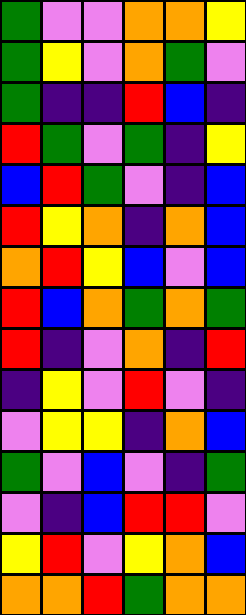[["green", "violet", "violet", "orange", "orange", "yellow"], ["green", "yellow", "violet", "orange", "green", "violet"], ["green", "indigo", "indigo", "red", "blue", "indigo"], ["red", "green", "violet", "green", "indigo", "yellow"], ["blue", "red", "green", "violet", "indigo", "blue"], ["red", "yellow", "orange", "indigo", "orange", "blue"], ["orange", "red", "yellow", "blue", "violet", "blue"], ["red", "blue", "orange", "green", "orange", "green"], ["red", "indigo", "violet", "orange", "indigo", "red"], ["indigo", "yellow", "violet", "red", "violet", "indigo"], ["violet", "yellow", "yellow", "indigo", "orange", "blue"], ["green", "violet", "blue", "violet", "indigo", "green"], ["violet", "indigo", "blue", "red", "red", "violet"], ["yellow", "red", "violet", "yellow", "orange", "blue"], ["orange", "orange", "red", "green", "orange", "orange"]]